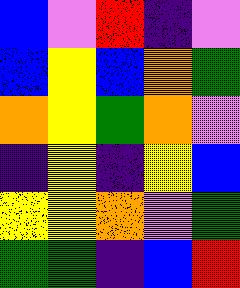[["blue", "violet", "red", "indigo", "violet"], ["blue", "yellow", "blue", "orange", "green"], ["orange", "yellow", "green", "orange", "violet"], ["indigo", "yellow", "indigo", "yellow", "blue"], ["yellow", "yellow", "orange", "violet", "green"], ["green", "green", "indigo", "blue", "red"]]